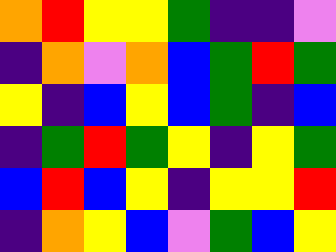[["orange", "red", "yellow", "yellow", "green", "indigo", "indigo", "violet"], ["indigo", "orange", "violet", "orange", "blue", "green", "red", "green"], ["yellow", "indigo", "blue", "yellow", "blue", "green", "indigo", "blue"], ["indigo", "green", "red", "green", "yellow", "indigo", "yellow", "green"], ["blue", "red", "blue", "yellow", "indigo", "yellow", "yellow", "red"], ["indigo", "orange", "yellow", "blue", "violet", "green", "blue", "yellow"]]